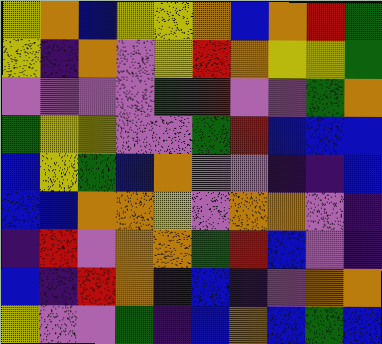[["yellow", "orange", "blue", "yellow", "yellow", "orange", "blue", "orange", "red", "green"], ["yellow", "indigo", "orange", "violet", "yellow", "red", "orange", "yellow", "yellow", "green"], ["violet", "violet", "violet", "violet", "green", "red", "violet", "violet", "green", "orange"], ["green", "yellow", "yellow", "violet", "violet", "green", "red", "blue", "blue", "blue"], ["blue", "yellow", "green", "blue", "orange", "violet", "violet", "indigo", "indigo", "blue"], ["blue", "blue", "orange", "orange", "yellow", "violet", "orange", "orange", "violet", "indigo"], ["indigo", "red", "violet", "orange", "orange", "green", "red", "blue", "violet", "indigo"], ["blue", "indigo", "red", "orange", "indigo", "blue", "indigo", "violet", "orange", "orange"], ["yellow", "violet", "violet", "green", "indigo", "blue", "orange", "blue", "green", "blue"]]